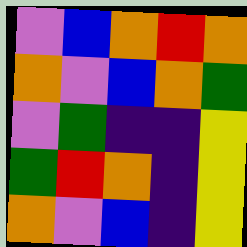[["violet", "blue", "orange", "red", "orange"], ["orange", "violet", "blue", "orange", "green"], ["violet", "green", "indigo", "indigo", "yellow"], ["green", "red", "orange", "indigo", "yellow"], ["orange", "violet", "blue", "indigo", "yellow"]]